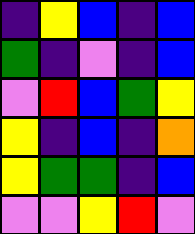[["indigo", "yellow", "blue", "indigo", "blue"], ["green", "indigo", "violet", "indigo", "blue"], ["violet", "red", "blue", "green", "yellow"], ["yellow", "indigo", "blue", "indigo", "orange"], ["yellow", "green", "green", "indigo", "blue"], ["violet", "violet", "yellow", "red", "violet"]]